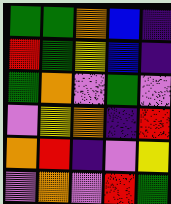[["green", "green", "orange", "blue", "indigo"], ["red", "green", "yellow", "blue", "indigo"], ["green", "orange", "violet", "green", "violet"], ["violet", "yellow", "orange", "indigo", "red"], ["orange", "red", "indigo", "violet", "yellow"], ["violet", "orange", "violet", "red", "green"]]